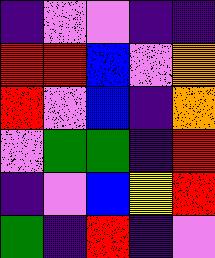[["indigo", "violet", "violet", "indigo", "indigo"], ["red", "red", "blue", "violet", "orange"], ["red", "violet", "blue", "indigo", "orange"], ["violet", "green", "green", "indigo", "red"], ["indigo", "violet", "blue", "yellow", "red"], ["green", "indigo", "red", "indigo", "violet"]]